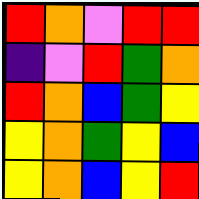[["red", "orange", "violet", "red", "red"], ["indigo", "violet", "red", "green", "orange"], ["red", "orange", "blue", "green", "yellow"], ["yellow", "orange", "green", "yellow", "blue"], ["yellow", "orange", "blue", "yellow", "red"]]